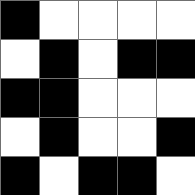[["black", "white", "white", "white", "white"], ["white", "black", "white", "black", "black"], ["black", "black", "white", "white", "white"], ["white", "black", "white", "white", "black"], ["black", "white", "black", "black", "white"]]